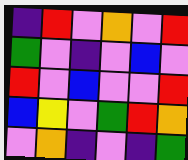[["indigo", "red", "violet", "orange", "violet", "red"], ["green", "violet", "indigo", "violet", "blue", "violet"], ["red", "violet", "blue", "violet", "violet", "red"], ["blue", "yellow", "violet", "green", "red", "orange"], ["violet", "orange", "indigo", "violet", "indigo", "green"]]